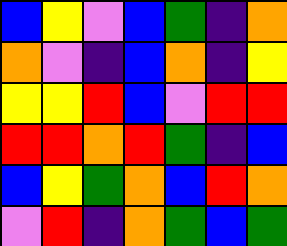[["blue", "yellow", "violet", "blue", "green", "indigo", "orange"], ["orange", "violet", "indigo", "blue", "orange", "indigo", "yellow"], ["yellow", "yellow", "red", "blue", "violet", "red", "red"], ["red", "red", "orange", "red", "green", "indigo", "blue"], ["blue", "yellow", "green", "orange", "blue", "red", "orange"], ["violet", "red", "indigo", "orange", "green", "blue", "green"]]